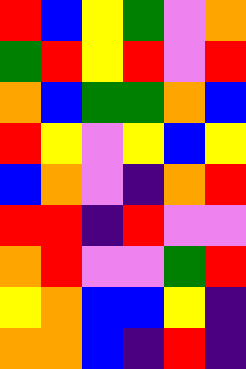[["red", "blue", "yellow", "green", "violet", "orange"], ["green", "red", "yellow", "red", "violet", "red"], ["orange", "blue", "green", "green", "orange", "blue"], ["red", "yellow", "violet", "yellow", "blue", "yellow"], ["blue", "orange", "violet", "indigo", "orange", "red"], ["red", "red", "indigo", "red", "violet", "violet"], ["orange", "red", "violet", "violet", "green", "red"], ["yellow", "orange", "blue", "blue", "yellow", "indigo"], ["orange", "orange", "blue", "indigo", "red", "indigo"]]